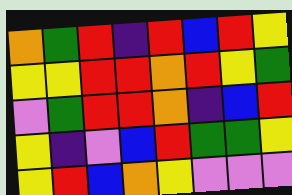[["orange", "green", "red", "indigo", "red", "blue", "red", "yellow"], ["yellow", "yellow", "red", "red", "orange", "red", "yellow", "green"], ["violet", "green", "red", "red", "orange", "indigo", "blue", "red"], ["yellow", "indigo", "violet", "blue", "red", "green", "green", "yellow"], ["yellow", "red", "blue", "orange", "yellow", "violet", "violet", "violet"]]